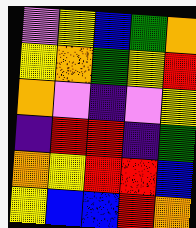[["violet", "yellow", "blue", "green", "orange"], ["yellow", "orange", "green", "yellow", "red"], ["orange", "violet", "indigo", "violet", "yellow"], ["indigo", "red", "red", "indigo", "green"], ["orange", "yellow", "red", "red", "blue"], ["yellow", "blue", "blue", "red", "orange"]]